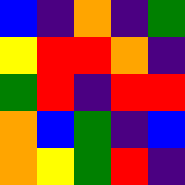[["blue", "indigo", "orange", "indigo", "green"], ["yellow", "red", "red", "orange", "indigo"], ["green", "red", "indigo", "red", "red"], ["orange", "blue", "green", "indigo", "blue"], ["orange", "yellow", "green", "red", "indigo"]]